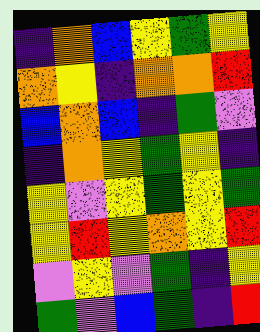[["indigo", "orange", "blue", "yellow", "green", "yellow"], ["orange", "yellow", "indigo", "orange", "orange", "red"], ["blue", "orange", "blue", "indigo", "green", "violet"], ["indigo", "orange", "yellow", "green", "yellow", "indigo"], ["yellow", "violet", "yellow", "green", "yellow", "green"], ["yellow", "red", "yellow", "orange", "yellow", "red"], ["violet", "yellow", "violet", "green", "indigo", "yellow"], ["green", "violet", "blue", "green", "indigo", "red"]]